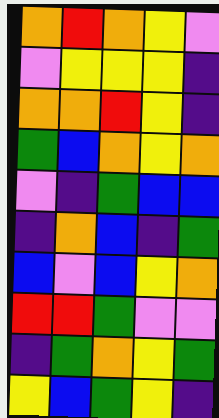[["orange", "red", "orange", "yellow", "violet"], ["violet", "yellow", "yellow", "yellow", "indigo"], ["orange", "orange", "red", "yellow", "indigo"], ["green", "blue", "orange", "yellow", "orange"], ["violet", "indigo", "green", "blue", "blue"], ["indigo", "orange", "blue", "indigo", "green"], ["blue", "violet", "blue", "yellow", "orange"], ["red", "red", "green", "violet", "violet"], ["indigo", "green", "orange", "yellow", "green"], ["yellow", "blue", "green", "yellow", "indigo"]]